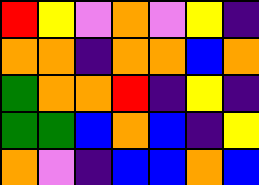[["red", "yellow", "violet", "orange", "violet", "yellow", "indigo"], ["orange", "orange", "indigo", "orange", "orange", "blue", "orange"], ["green", "orange", "orange", "red", "indigo", "yellow", "indigo"], ["green", "green", "blue", "orange", "blue", "indigo", "yellow"], ["orange", "violet", "indigo", "blue", "blue", "orange", "blue"]]